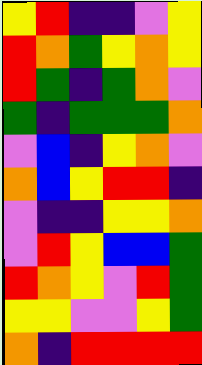[["yellow", "red", "indigo", "indigo", "violet", "yellow"], ["red", "orange", "green", "yellow", "orange", "yellow"], ["red", "green", "indigo", "green", "orange", "violet"], ["green", "indigo", "green", "green", "green", "orange"], ["violet", "blue", "indigo", "yellow", "orange", "violet"], ["orange", "blue", "yellow", "red", "red", "indigo"], ["violet", "indigo", "indigo", "yellow", "yellow", "orange"], ["violet", "red", "yellow", "blue", "blue", "green"], ["red", "orange", "yellow", "violet", "red", "green"], ["yellow", "yellow", "violet", "violet", "yellow", "green"], ["orange", "indigo", "red", "red", "red", "red"]]